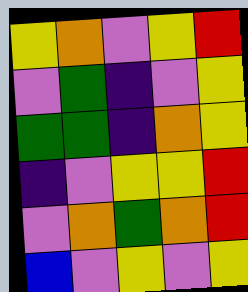[["yellow", "orange", "violet", "yellow", "red"], ["violet", "green", "indigo", "violet", "yellow"], ["green", "green", "indigo", "orange", "yellow"], ["indigo", "violet", "yellow", "yellow", "red"], ["violet", "orange", "green", "orange", "red"], ["blue", "violet", "yellow", "violet", "yellow"]]